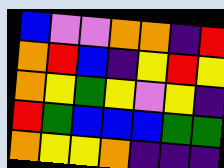[["blue", "violet", "violet", "orange", "orange", "indigo", "red"], ["orange", "red", "blue", "indigo", "yellow", "red", "yellow"], ["orange", "yellow", "green", "yellow", "violet", "yellow", "indigo"], ["red", "green", "blue", "blue", "blue", "green", "green"], ["orange", "yellow", "yellow", "orange", "indigo", "indigo", "indigo"]]